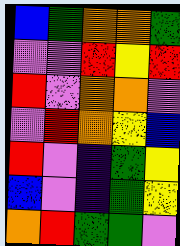[["blue", "green", "orange", "orange", "green"], ["violet", "violet", "red", "yellow", "red"], ["red", "violet", "orange", "orange", "violet"], ["violet", "red", "orange", "yellow", "blue"], ["red", "violet", "indigo", "green", "yellow"], ["blue", "violet", "indigo", "green", "yellow"], ["orange", "red", "green", "green", "violet"]]